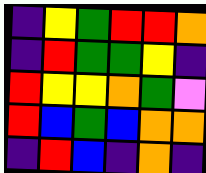[["indigo", "yellow", "green", "red", "red", "orange"], ["indigo", "red", "green", "green", "yellow", "indigo"], ["red", "yellow", "yellow", "orange", "green", "violet"], ["red", "blue", "green", "blue", "orange", "orange"], ["indigo", "red", "blue", "indigo", "orange", "indigo"]]